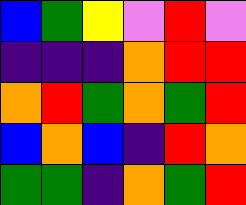[["blue", "green", "yellow", "violet", "red", "violet"], ["indigo", "indigo", "indigo", "orange", "red", "red"], ["orange", "red", "green", "orange", "green", "red"], ["blue", "orange", "blue", "indigo", "red", "orange"], ["green", "green", "indigo", "orange", "green", "red"]]